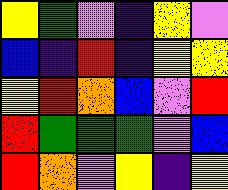[["yellow", "green", "violet", "indigo", "yellow", "violet"], ["blue", "indigo", "red", "indigo", "yellow", "yellow"], ["yellow", "red", "orange", "blue", "violet", "red"], ["red", "green", "green", "green", "violet", "blue"], ["red", "orange", "violet", "yellow", "indigo", "yellow"]]